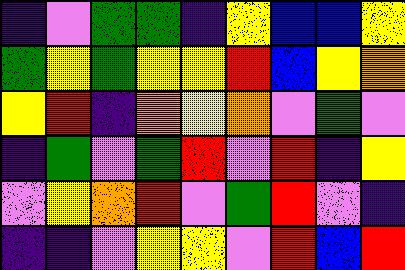[["indigo", "violet", "green", "green", "indigo", "yellow", "blue", "blue", "yellow"], ["green", "yellow", "green", "yellow", "yellow", "red", "blue", "yellow", "orange"], ["yellow", "red", "indigo", "orange", "yellow", "orange", "violet", "green", "violet"], ["indigo", "green", "violet", "green", "red", "violet", "red", "indigo", "yellow"], ["violet", "yellow", "orange", "red", "violet", "green", "red", "violet", "indigo"], ["indigo", "indigo", "violet", "yellow", "yellow", "violet", "red", "blue", "red"]]